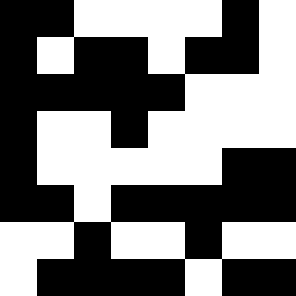[["black", "black", "white", "white", "white", "white", "black", "white"], ["black", "white", "black", "black", "white", "black", "black", "white"], ["black", "black", "black", "black", "black", "white", "white", "white"], ["black", "white", "white", "black", "white", "white", "white", "white"], ["black", "white", "white", "white", "white", "white", "black", "black"], ["black", "black", "white", "black", "black", "black", "black", "black"], ["white", "white", "black", "white", "white", "black", "white", "white"], ["white", "black", "black", "black", "black", "white", "black", "black"]]